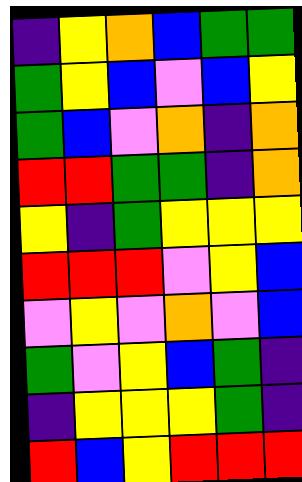[["indigo", "yellow", "orange", "blue", "green", "green"], ["green", "yellow", "blue", "violet", "blue", "yellow"], ["green", "blue", "violet", "orange", "indigo", "orange"], ["red", "red", "green", "green", "indigo", "orange"], ["yellow", "indigo", "green", "yellow", "yellow", "yellow"], ["red", "red", "red", "violet", "yellow", "blue"], ["violet", "yellow", "violet", "orange", "violet", "blue"], ["green", "violet", "yellow", "blue", "green", "indigo"], ["indigo", "yellow", "yellow", "yellow", "green", "indigo"], ["red", "blue", "yellow", "red", "red", "red"]]